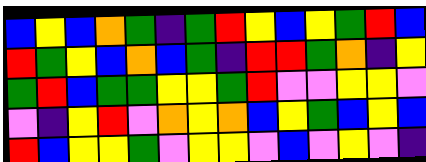[["blue", "yellow", "blue", "orange", "green", "indigo", "green", "red", "yellow", "blue", "yellow", "green", "red", "blue"], ["red", "green", "yellow", "blue", "orange", "blue", "green", "indigo", "red", "red", "green", "orange", "indigo", "yellow"], ["green", "red", "blue", "green", "green", "yellow", "yellow", "green", "red", "violet", "violet", "yellow", "yellow", "violet"], ["violet", "indigo", "yellow", "red", "violet", "orange", "yellow", "orange", "blue", "yellow", "green", "blue", "yellow", "blue"], ["red", "blue", "yellow", "yellow", "green", "violet", "yellow", "yellow", "violet", "blue", "violet", "yellow", "violet", "indigo"]]